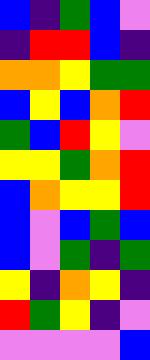[["blue", "indigo", "green", "blue", "violet"], ["indigo", "red", "red", "blue", "indigo"], ["orange", "orange", "yellow", "green", "green"], ["blue", "yellow", "blue", "orange", "red"], ["green", "blue", "red", "yellow", "violet"], ["yellow", "yellow", "green", "orange", "red"], ["blue", "orange", "yellow", "yellow", "red"], ["blue", "violet", "blue", "green", "blue"], ["blue", "violet", "green", "indigo", "green"], ["yellow", "indigo", "orange", "yellow", "indigo"], ["red", "green", "yellow", "indigo", "violet"], ["violet", "violet", "violet", "violet", "blue"]]